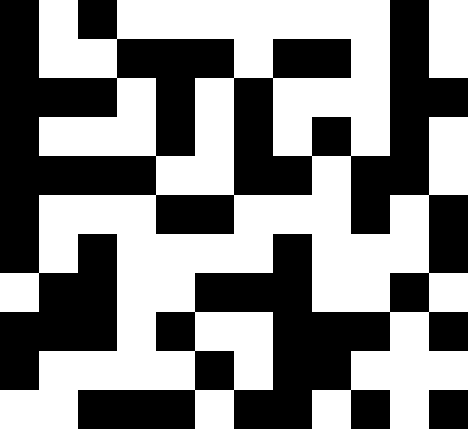[["black", "white", "black", "white", "white", "white", "white", "white", "white", "white", "black", "white"], ["black", "white", "white", "black", "black", "black", "white", "black", "black", "white", "black", "white"], ["black", "black", "black", "white", "black", "white", "black", "white", "white", "white", "black", "black"], ["black", "white", "white", "white", "black", "white", "black", "white", "black", "white", "black", "white"], ["black", "black", "black", "black", "white", "white", "black", "black", "white", "black", "black", "white"], ["black", "white", "white", "white", "black", "black", "white", "white", "white", "black", "white", "black"], ["black", "white", "black", "white", "white", "white", "white", "black", "white", "white", "white", "black"], ["white", "black", "black", "white", "white", "black", "black", "black", "white", "white", "black", "white"], ["black", "black", "black", "white", "black", "white", "white", "black", "black", "black", "white", "black"], ["black", "white", "white", "white", "white", "black", "white", "black", "black", "white", "white", "white"], ["white", "white", "black", "black", "black", "white", "black", "black", "white", "black", "white", "black"]]